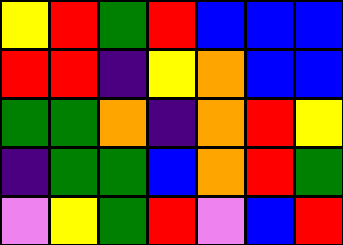[["yellow", "red", "green", "red", "blue", "blue", "blue"], ["red", "red", "indigo", "yellow", "orange", "blue", "blue"], ["green", "green", "orange", "indigo", "orange", "red", "yellow"], ["indigo", "green", "green", "blue", "orange", "red", "green"], ["violet", "yellow", "green", "red", "violet", "blue", "red"]]